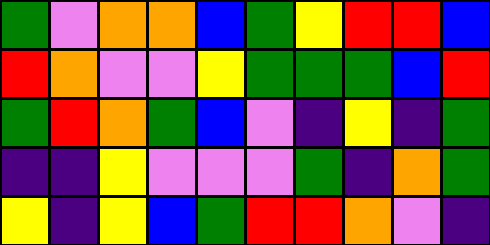[["green", "violet", "orange", "orange", "blue", "green", "yellow", "red", "red", "blue"], ["red", "orange", "violet", "violet", "yellow", "green", "green", "green", "blue", "red"], ["green", "red", "orange", "green", "blue", "violet", "indigo", "yellow", "indigo", "green"], ["indigo", "indigo", "yellow", "violet", "violet", "violet", "green", "indigo", "orange", "green"], ["yellow", "indigo", "yellow", "blue", "green", "red", "red", "orange", "violet", "indigo"]]